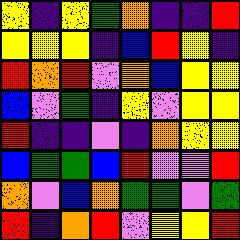[["yellow", "indigo", "yellow", "green", "orange", "indigo", "indigo", "red"], ["yellow", "yellow", "yellow", "indigo", "blue", "red", "yellow", "indigo"], ["red", "orange", "red", "violet", "orange", "blue", "yellow", "yellow"], ["blue", "violet", "green", "indigo", "yellow", "violet", "yellow", "yellow"], ["red", "indigo", "indigo", "violet", "indigo", "orange", "yellow", "yellow"], ["blue", "green", "green", "blue", "red", "violet", "violet", "red"], ["orange", "violet", "blue", "orange", "green", "green", "violet", "green"], ["red", "indigo", "orange", "red", "violet", "yellow", "yellow", "red"]]